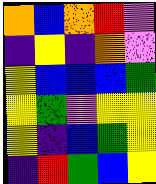[["orange", "blue", "orange", "red", "violet"], ["indigo", "yellow", "indigo", "orange", "violet"], ["yellow", "blue", "blue", "blue", "green"], ["yellow", "green", "violet", "yellow", "yellow"], ["yellow", "indigo", "blue", "green", "yellow"], ["indigo", "red", "green", "blue", "yellow"]]